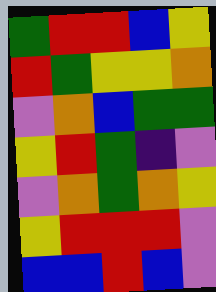[["green", "red", "red", "blue", "yellow"], ["red", "green", "yellow", "yellow", "orange"], ["violet", "orange", "blue", "green", "green"], ["yellow", "red", "green", "indigo", "violet"], ["violet", "orange", "green", "orange", "yellow"], ["yellow", "red", "red", "red", "violet"], ["blue", "blue", "red", "blue", "violet"]]